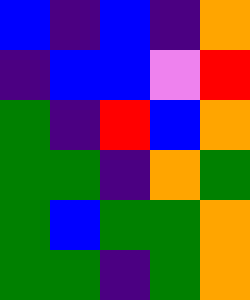[["blue", "indigo", "blue", "indigo", "orange"], ["indigo", "blue", "blue", "violet", "red"], ["green", "indigo", "red", "blue", "orange"], ["green", "green", "indigo", "orange", "green"], ["green", "blue", "green", "green", "orange"], ["green", "green", "indigo", "green", "orange"]]